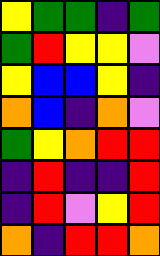[["yellow", "green", "green", "indigo", "green"], ["green", "red", "yellow", "yellow", "violet"], ["yellow", "blue", "blue", "yellow", "indigo"], ["orange", "blue", "indigo", "orange", "violet"], ["green", "yellow", "orange", "red", "red"], ["indigo", "red", "indigo", "indigo", "red"], ["indigo", "red", "violet", "yellow", "red"], ["orange", "indigo", "red", "red", "orange"]]